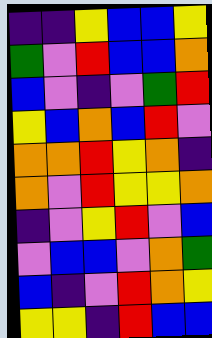[["indigo", "indigo", "yellow", "blue", "blue", "yellow"], ["green", "violet", "red", "blue", "blue", "orange"], ["blue", "violet", "indigo", "violet", "green", "red"], ["yellow", "blue", "orange", "blue", "red", "violet"], ["orange", "orange", "red", "yellow", "orange", "indigo"], ["orange", "violet", "red", "yellow", "yellow", "orange"], ["indigo", "violet", "yellow", "red", "violet", "blue"], ["violet", "blue", "blue", "violet", "orange", "green"], ["blue", "indigo", "violet", "red", "orange", "yellow"], ["yellow", "yellow", "indigo", "red", "blue", "blue"]]